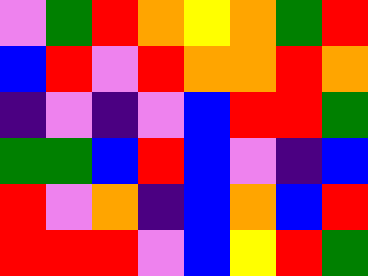[["violet", "green", "red", "orange", "yellow", "orange", "green", "red"], ["blue", "red", "violet", "red", "orange", "orange", "red", "orange"], ["indigo", "violet", "indigo", "violet", "blue", "red", "red", "green"], ["green", "green", "blue", "red", "blue", "violet", "indigo", "blue"], ["red", "violet", "orange", "indigo", "blue", "orange", "blue", "red"], ["red", "red", "red", "violet", "blue", "yellow", "red", "green"]]